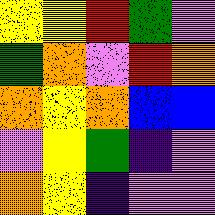[["yellow", "yellow", "red", "green", "violet"], ["green", "orange", "violet", "red", "orange"], ["orange", "yellow", "orange", "blue", "blue"], ["violet", "yellow", "green", "indigo", "violet"], ["orange", "yellow", "indigo", "violet", "violet"]]